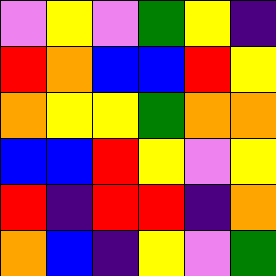[["violet", "yellow", "violet", "green", "yellow", "indigo"], ["red", "orange", "blue", "blue", "red", "yellow"], ["orange", "yellow", "yellow", "green", "orange", "orange"], ["blue", "blue", "red", "yellow", "violet", "yellow"], ["red", "indigo", "red", "red", "indigo", "orange"], ["orange", "blue", "indigo", "yellow", "violet", "green"]]